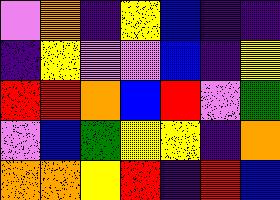[["violet", "orange", "indigo", "yellow", "blue", "indigo", "indigo"], ["indigo", "yellow", "violet", "violet", "blue", "indigo", "yellow"], ["red", "red", "orange", "blue", "red", "violet", "green"], ["violet", "blue", "green", "yellow", "yellow", "indigo", "orange"], ["orange", "orange", "yellow", "red", "indigo", "red", "blue"]]